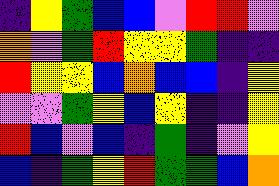[["indigo", "yellow", "green", "blue", "blue", "violet", "red", "red", "violet"], ["orange", "violet", "green", "red", "yellow", "yellow", "green", "indigo", "indigo"], ["red", "yellow", "yellow", "blue", "orange", "blue", "blue", "indigo", "yellow"], ["violet", "violet", "green", "yellow", "blue", "yellow", "indigo", "indigo", "yellow"], ["red", "blue", "violet", "blue", "indigo", "green", "indigo", "violet", "yellow"], ["blue", "indigo", "green", "yellow", "red", "green", "green", "blue", "orange"]]